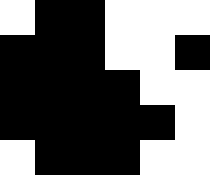[["white", "black", "black", "white", "white", "white"], ["black", "black", "black", "white", "white", "black"], ["black", "black", "black", "black", "white", "white"], ["black", "black", "black", "black", "black", "white"], ["white", "black", "black", "black", "white", "white"]]